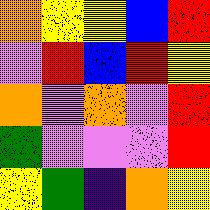[["orange", "yellow", "yellow", "blue", "red"], ["violet", "red", "blue", "red", "yellow"], ["orange", "violet", "orange", "violet", "red"], ["green", "violet", "violet", "violet", "red"], ["yellow", "green", "indigo", "orange", "yellow"]]